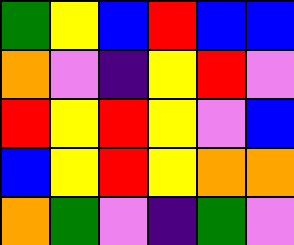[["green", "yellow", "blue", "red", "blue", "blue"], ["orange", "violet", "indigo", "yellow", "red", "violet"], ["red", "yellow", "red", "yellow", "violet", "blue"], ["blue", "yellow", "red", "yellow", "orange", "orange"], ["orange", "green", "violet", "indigo", "green", "violet"]]